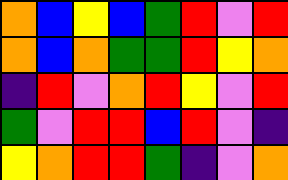[["orange", "blue", "yellow", "blue", "green", "red", "violet", "red"], ["orange", "blue", "orange", "green", "green", "red", "yellow", "orange"], ["indigo", "red", "violet", "orange", "red", "yellow", "violet", "red"], ["green", "violet", "red", "red", "blue", "red", "violet", "indigo"], ["yellow", "orange", "red", "red", "green", "indigo", "violet", "orange"]]